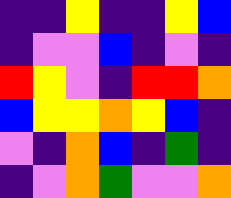[["indigo", "indigo", "yellow", "indigo", "indigo", "yellow", "blue"], ["indigo", "violet", "violet", "blue", "indigo", "violet", "indigo"], ["red", "yellow", "violet", "indigo", "red", "red", "orange"], ["blue", "yellow", "yellow", "orange", "yellow", "blue", "indigo"], ["violet", "indigo", "orange", "blue", "indigo", "green", "indigo"], ["indigo", "violet", "orange", "green", "violet", "violet", "orange"]]